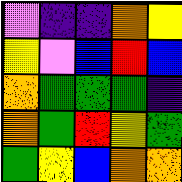[["violet", "indigo", "indigo", "orange", "yellow"], ["yellow", "violet", "blue", "red", "blue"], ["orange", "green", "green", "green", "indigo"], ["orange", "green", "red", "yellow", "green"], ["green", "yellow", "blue", "orange", "orange"]]